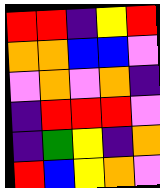[["red", "red", "indigo", "yellow", "red"], ["orange", "orange", "blue", "blue", "violet"], ["violet", "orange", "violet", "orange", "indigo"], ["indigo", "red", "red", "red", "violet"], ["indigo", "green", "yellow", "indigo", "orange"], ["red", "blue", "yellow", "orange", "violet"]]